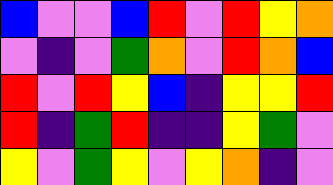[["blue", "violet", "violet", "blue", "red", "violet", "red", "yellow", "orange"], ["violet", "indigo", "violet", "green", "orange", "violet", "red", "orange", "blue"], ["red", "violet", "red", "yellow", "blue", "indigo", "yellow", "yellow", "red"], ["red", "indigo", "green", "red", "indigo", "indigo", "yellow", "green", "violet"], ["yellow", "violet", "green", "yellow", "violet", "yellow", "orange", "indigo", "violet"]]